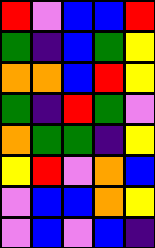[["red", "violet", "blue", "blue", "red"], ["green", "indigo", "blue", "green", "yellow"], ["orange", "orange", "blue", "red", "yellow"], ["green", "indigo", "red", "green", "violet"], ["orange", "green", "green", "indigo", "yellow"], ["yellow", "red", "violet", "orange", "blue"], ["violet", "blue", "blue", "orange", "yellow"], ["violet", "blue", "violet", "blue", "indigo"]]